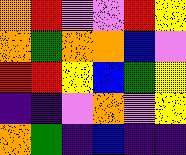[["orange", "red", "violet", "violet", "red", "yellow"], ["orange", "green", "orange", "orange", "blue", "violet"], ["red", "red", "yellow", "blue", "green", "yellow"], ["indigo", "indigo", "violet", "orange", "violet", "yellow"], ["orange", "green", "indigo", "blue", "indigo", "indigo"]]